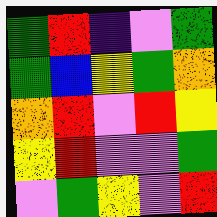[["green", "red", "indigo", "violet", "green"], ["green", "blue", "yellow", "green", "orange"], ["orange", "red", "violet", "red", "yellow"], ["yellow", "red", "violet", "violet", "green"], ["violet", "green", "yellow", "violet", "red"]]